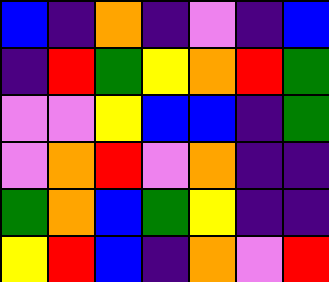[["blue", "indigo", "orange", "indigo", "violet", "indigo", "blue"], ["indigo", "red", "green", "yellow", "orange", "red", "green"], ["violet", "violet", "yellow", "blue", "blue", "indigo", "green"], ["violet", "orange", "red", "violet", "orange", "indigo", "indigo"], ["green", "orange", "blue", "green", "yellow", "indigo", "indigo"], ["yellow", "red", "blue", "indigo", "orange", "violet", "red"]]